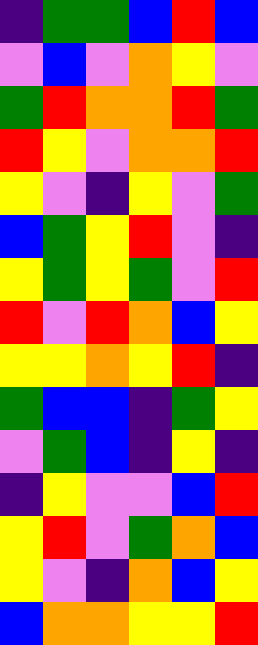[["indigo", "green", "green", "blue", "red", "blue"], ["violet", "blue", "violet", "orange", "yellow", "violet"], ["green", "red", "orange", "orange", "red", "green"], ["red", "yellow", "violet", "orange", "orange", "red"], ["yellow", "violet", "indigo", "yellow", "violet", "green"], ["blue", "green", "yellow", "red", "violet", "indigo"], ["yellow", "green", "yellow", "green", "violet", "red"], ["red", "violet", "red", "orange", "blue", "yellow"], ["yellow", "yellow", "orange", "yellow", "red", "indigo"], ["green", "blue", "blue", "indigo", "green", "yellow"], ["violet", "green", "blue", "indigo", "yellow", "indigo"], ["indigo", "yellow", "violet", "violet", "blue", "red"], ["yellow", "red", "violet", "green", "orange", "blue"], ["yellow", "violet", "indigo", "orange", "blue", "yellow"], ["blue", "orange", "orange", "yellow", "yellow", "red"]]